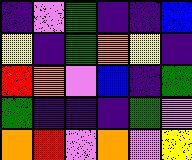[["indigo", "violet", "green", "indigo", "indigo", "blue"], ["yellow", "indigo", "green", "orange", "yellow", "indigo"], ["red", "orange", "violet", "blue", "indigo", "green"], ["green", "indigo", "indigo", "indigo", "green", "violet"], ["orange", "red", "violet", "orange", "violet", "yellow"]]